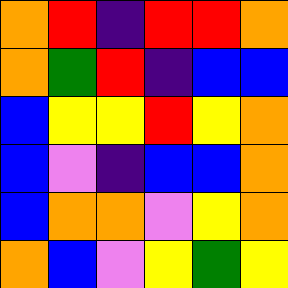[["orange", "red", "indigo", "red", "red", "orange"], ["orange", "green", "red", "indigo", "blue", "blue"], ["blue", "yellow", "yellow", "red", "yellow", "orange"], ["blue", "violet", "indigo", "blue", "blue", "orange"], ["blue", "orange", "orange", "violet", "yellow", "orange"], ["orange", "blue", "violet", "yellow", "green", "yellow"]]